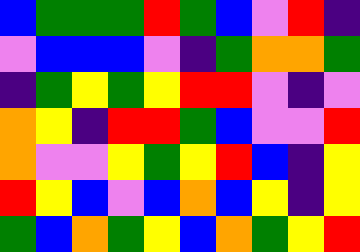[["blue", "green", "green", "green", "red", "green", "blue", "violet", "red", "indigo"], ["violet", "blue", "blue", "blue", "violet", "indigo", "green", "orange", "orange", "green"], ["indigo", "green", "yellow", "green", "yellow", "red", "red", "violet", "indigo", "violet"], ["orange", "yellow", "indigo", "red", "red", "green", "blue", "violet", "violet", "red"], ["orange", "violet", "violet", "yellow", "green", "yellow", "red", "blue", "indigo", "yellow"], ["red", "yellow", "blue", "violet", "blue", "orange", "blue", "yellow", "indigo", "yellow"], ["green", "blue", "orange", "green", "yellow", "blue", "orange", "green", "yellow", "red"]]